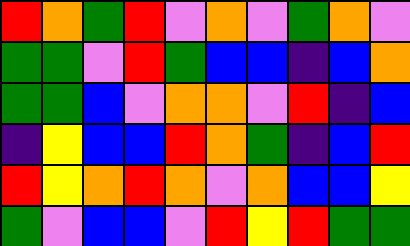[["red", "orange", "green", "red", "violet", "orange", "violet", "green", "orange", "violet"], ["green", "green", "violet", "red", "green", "blue", "blue", "indigo", "blue", "orange"], ["green", "green", "blue", "violet", "orange", "orange", "violet", "red", "indigo", "blue"], ["indigo", "yellow", "blue", "blue", "red", "orange", "green", "indigo", "blue", "red"], ["red", "yellow", "orange", "red", "orange", "violet", "orange", "blue", "blue", "yellow"], ["green", "violet", "blue", "blue", "violet", "red", "yellow", "red", "green", "green"]]